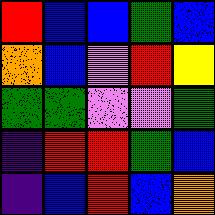[["red", "blue", "blue", "green", "blue"], ["orange", "blue", "violet", "red", "yellow"], ["green", "green", "violet", "violet", "green"], ["indigo", "red", "red", "green", "blue"], ["indigo", "blue", "red", "blue", "orange"]]